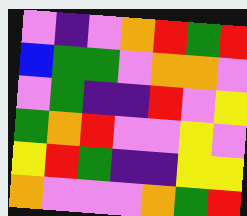[["violet", "indigo", "violet", "orange", "red", "green", "red"], ["blue", "green", "green", "violet", "orange", "orange", "violet"], ["violet", "green", "indigo", "indigo", "red", "violet", "yellow"], ["green", "orange", "red", "violet", "violet", "yellow", "violet"], ["yellow", "red", "green", "indigo", "indigo", "yellow", "yellow"], ["orange", "violet", "violet", "violet", "orange", "green", "red"]]